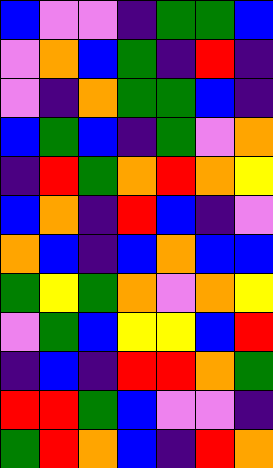[["blue", "violet", "violet", "indigo", "green", "green", "blue"], ["violet", "orange", "blue", "green", "indigo", "red", "indigo"], ["violet", "indigo", "orange", "green", "green", "blue", "indigo"], ["blue", "green", "blue", "indigo", "green", "violet", "orange"], ["indigo", "red", "green", "orange", "red", "orange", "yellow"], ["blue", "orange", "indigo", "red", "blue", "indigo", "violet"], ["orange", "blue", "indigo", "blue", "orange", "blue", "blue"], ["green", "yellow", "green", "orange", "violet", "orange", "yellow"], ["violet", "green", "blue", "yellow", "yellow", "blue", "red"], ["indigo", "blue", "indigo", "red", "red", "orange", "green"], ["red", "red", "green", "blue", "violet", "violet", "indigo"], ["green", "red", "orange", "blue", "indigo", "red", "orange"]]